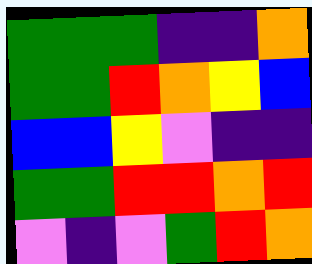[["green", "green", "green", "indigo", "indigo", "orange"], ["green", "green", "red", "orange", "yellow", "blue"], ["blue", "blue", "yellow", "violet", "indigo", "indigo"], ["green", "green", "red", "red", "orange", "red"], ["violet", "indigo", "violet", "green", "red", "orange"]]